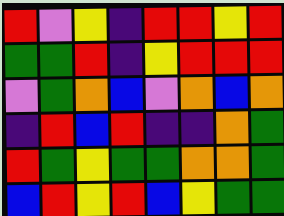[["red", "violet", "yellow", "indigo", "red", "red", "yellow", "red"], ["green", "green", "red", "indigo", "yellow", "red", "red", "red"], ["violet", "green", "orange", "blue", "violet", "orange", "blue", "orange"], ["indigo", "red", "blue", "red", "indigo", "indigo", "orange", "green"], ["red", "green", "yellow", "green", "green", "orange", "orange", "green"], ["blue", "red", "yellow", "red", "blue", "yellow", "green", "green"]]